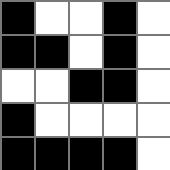[["black", "white", "white", "black", "white"], ["black", "black", "white", "black", "white"], ["white", "white", "black", "black", "white"], ["black", "white", "white", "white", "white"], ["black", "black", "black", "black", "white"]]